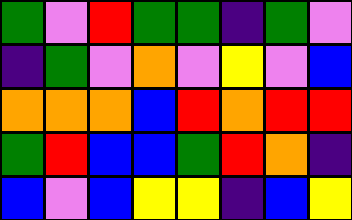[["green", "violet", "red", "green", "green", "indigo", "green", "violet"], ["indigo", "green", "violet", "orange", "violet", "yellow", "violet", "blue"], ["orange", "orange", "orange", "blue", "red", "orange", "red", "red"], ["green", "red", "blue", "blue", "green", "red", "orange", "indigo"], ["blue", "violet", "blue", "yellow", "yellow", "indigo", "blue", "yellow"]]